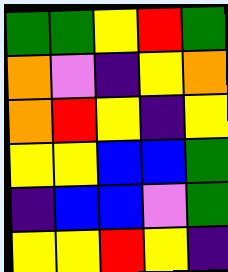[["green", "green", "yellow", "red", "green"], ["orange", "violet", "indigo", "yellow", "orange"], ["orange", "red", "yellow", "indigo", "yellow"], ["yellow", "yellow", "blue", "blue", "green"], ["indigo", "blue", "blue", "violet", "green"], ["yellow", "yellow", "red", "yellow", "indigo"]]